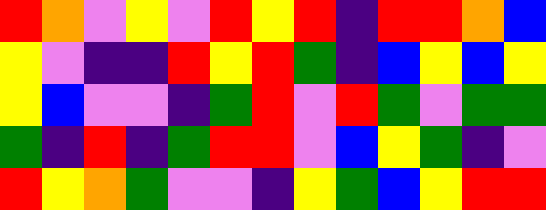[["red", "orange", "violet", "yellow", "violet", "red", "yellow", "red", "indigo", "red", "red", "orange", "blue"], ["yellow", "violet", "indigo", "indigo", "red", "yellow", "red", "green", "indigo", "blue", "yellow", "blue", "yellow"], ["yellow", "blue", "violet", "violet", "indigo", "green", "red", "violet", "red", "green", "violet", "green", "green"], ["green", "indigo", "red", "indigo", "green", "red", "red", "violet", "blue", "yellow", "green", "indigo", "violet"], ["red", "yellow", "orange", "green", "violet", "violet", "indigo", "yellow", "green", "blue", "yellow", "red", "red"]]